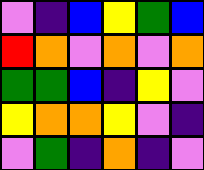[["violet", "indigo", "blue", "yellow", "green", "blue"], ["red", "orange", "violet", "orange", "violet", "orange"], ["green", "green", "blue", "indigo", "yellow", "violet"], ["yellow", "orange", "orange", "yellow", "violet", "indigo"], ["violet", "green", "indigo", "orange", "indigo", "violet"]]